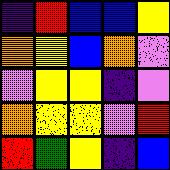[["indigo", "red", "blue", "blue", "yellow"], ["orange", "yellow", "blue", "orange", "violet"], ["violet", "yellow", "yellow", "indigo", "violet"], ["orange", "yellow", "yellow", "violet", "red"], ["red", "green", "yellow", "indigo", "blue"]]